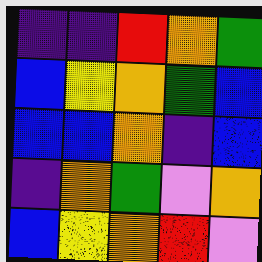[["indigo", "indigo", "red", "orange", "green"], ["blue", "yellow", "orange", "green", "blue"], ["blue", "blue", "orange", "indigo", "blue"], ["indigo", "orange", "green", "violet", "orange"], ["blue", "yellow", "orange", "red", "violet"]]